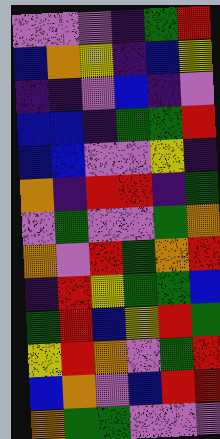[["violet", "violet", "violet", "indigo", "green", "red"], ["blue", "orange", "yellow", "indigo", "blue", "yellow"], ["indigo", "indigo", "violet", "blue", "indigo", "violet"], ["blue", "blue", "indigo", "green", "green", "red"], ["blue", "blue", "violet", "violet", "yellow", "indigo"], ["orange", "indigo", "red", "red", "indigo", "green"], ["violet", "green", "violet", "violet", "green", "orange"], ["orange", "violet", "red", "green", "orange", "red"], ["indigo", "red", "yellow", "green", "green", "blue"], ["green", "red", "blue", "yellow", "red", "green"], ["yellow", "red", "orange", "violet", "green", "red"], ["blue", "orange", "violet", "blue", "red", "red"], ["orange", "green", "green", "violet", "violet", "violet"]]